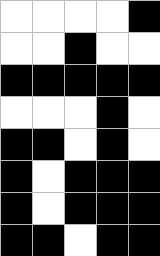[["white", "white", "white", "white", "black"], ["white", "white", "black", "white", "white"], ["black", "black", "black", "black", "black"], ["white", "white", "white", "black", "white"], ["black", "black", "white", "black", "white"], ["black", "white", "black", "black", "black"], ["black", "white", "black", "black", "black"], ["black", "black", "white", "black", "black"]]